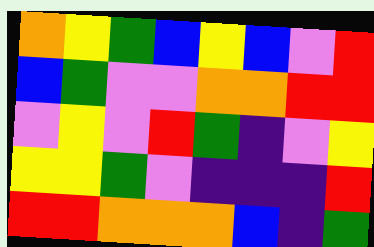[["orange", "yellow", "green", "blue", "yellow", "blue", "violet", "red"], ["blue", "green", "violet", "violet", "orange", "orange", "red", "red"], ["violet", "yellow", "violet", "red", "green", "indigo", "violet", "yellow"], ["yellow", "yellow", "green", "violet", "indigo", "indigo", "indigo", "red"], ["red", "red", "orange", "orange", "orange", "blue", "indigo", "green"]]